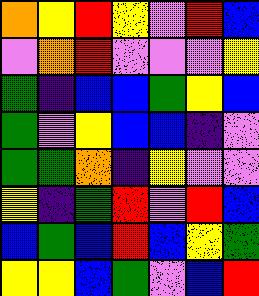[["orange", "yellow", "red", "yellow", "violet", "red", "blue"], ["violet", "orange", "red", "violet", "violet", "violet", "yellow"], ["green", "indigo", "blue", "blue", "green", "yellow", "blue"], ["green", "violet", "yellow", "blue", "blue", "indigo", "violet"], ["green", "green", "orange", "indigo", "yellow", "violet", "violet"], ["yellow", "indigo", "green", "red", "violet", "red", "blue"], ["blue", "green", "blue", "red", "blue", "yellow", "green"], ["yellow", "yellow", "blue", "green", "violet", "blue", "red"]]